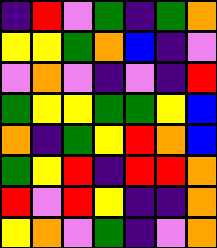[["indigo", "red", "violet", "green", "indigo", "green", "orange"], ["yellow", "yellow", "green", "orange", "blue", "indigo", "violet"], ["violet", "orange", "violet", "indigo", "violet", "indigo", "red"], ["green", "yellow", "yellow", "green", "green", "yellow", "blue"], ["orange", "indigo", "green", "yellow", "red", "orange", "blue"], ["green", "yellow", "red", "indigo", "red", "red", "orange"], ["red", "violet", "red", "yellow", "indigo", "indigo", "orange"], ["yellow", "orange", "violet", "green", "indigo", "violet", "orange"]]